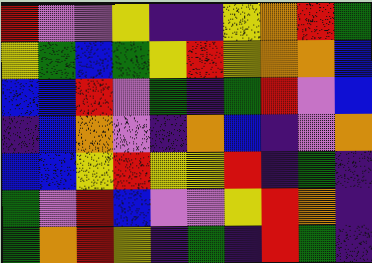[["red", "violet", "violet", "yellow", "indigo", "indigo", "yellow", "orange", "red", "green"], ["yellow", "green", "blue", "green", "yellow", "red", "yellow", "orange", "orange", "blue"], ["blue", "blue", "red", "violet", "green", "indigo", "green", "red", "violet", "blue"], ["indigo", "blue", "orange", "violet", "indigo", "orange", "blue", "indigo", "violet", "orange"], ["blue", "blue", "yellow", "red", "yellow", "yellow", "red", "indigo", "green", "indigo"], ["green", "violet", "red", "blue", "violet", "violet", "yellow", "red", "orange", "indigo"], ["green", "orange", "red", "yellow", "indigo", "green", "indigo", "red", "green", "indigo"]]